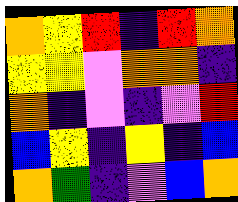[["orange", "yellow", "red", "indigo", "red", "orange"], ["yellow", "yellow", "violet", "orange", "orange", "indigo"], ["orange", "indigo", "violet", "indigo", "violet", "red"], ["blue", "yellow", "indigo", "yellow", "indigo", "blue"], ["orange", "green", "indigo", "violet", "blue", "orange"]]